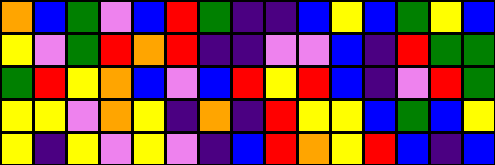[["orange", "blue", "green", "violet", "blue", "red", "green", "indigo", "indigo", "blue", "yellow", "blue", "green", "yellow", "blue"], ["yellow", "violet", "green", "red", "orange", "red", "indigo", "indigo", "violet", "violet", "blue", "indigo", "red", "green", "green"], ["green", "red", "yellow", "orange", "blue", "violet", "blue", "red", "yellow", "red", "blue", "indigo", "violet", "red", "green"], ["yellow", "yellow", "violet", "orange", "yellow", "indigo", "orange", "indigo", "red", "yellow", "yellow", "blue", "green", "blue", "yellow"], ["yellow", "indigo", "yellow", "violet", "yellow", "violet", "indigo", "blue", "red", "orange", "yellow", "red", "blue", "indigo", "blue"]]